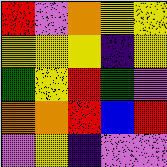[["red", "violet", "orange", "yellow", "yellow"], ["yellow", "yellow", "yellow", "indigo", "yellow"], ["green", "yellow", "red", "green", "violet"], ["orange", "orange", "red", "blue", "red"], ["violet", "yellow", "indigo", "violet", "violet"]]